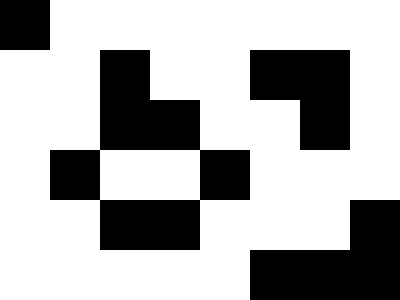[["black", "white", "white", "white", "white", "white", "white", "white"], ["white", "white", "black", "white", "white", "black", "black", "white"], ["white", "white", "black", "black", "white", "white", "black", "white"], ["white", "black", "white", "white", "black", "white", "white", "white"], ["white", "white", "black", "black", "white", "white", "white", "black"], ["white", "white", "white", "white", "white", "black", "black", "black"]]